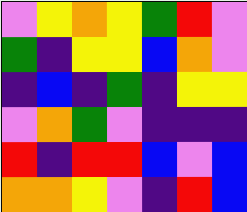[["violet", "yellow", "orange", "yellow", "green", "red", "violet"], ["green", "indigo", "yellow", "yellow", "blue", "orange", "violet"], ["indigo", "blue", "indigo", "green", "indigo", "yellow", "yellow"], ["violet", "orange", "green", "violet", "indigo", "indigo", "indigo"], ["red", "indigo", "red", "red", "blue", "violet", "blue"], ["orange", "orange", "yellow", "violet", "indigo", "red", "blue"]]